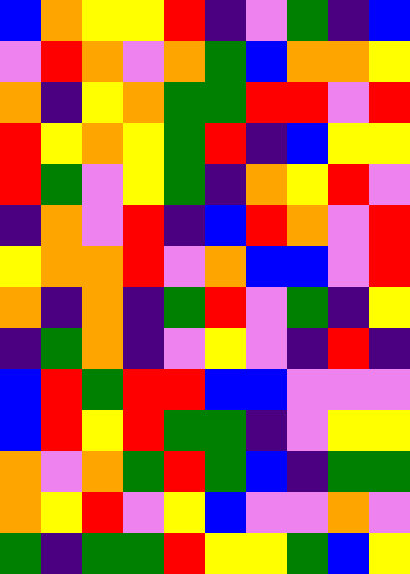[["blue", "orange", "yellow", "yellow", "red", "indigo", "violet", "green", "indigo", "blue"], ["violet", "red", "orange", "violet", "orange", "green", "blue", "orange", "orange", "yellow"], ["orange", "indigo", "yellow", "orange", "green", "green", "red", "red", "violet", "red"], ["red", "yellow", "orange", "yellow", "green", "red", "indigo", "blue", "yellow", "yellow"], ["red", "green", "violet", "yellow", "green", "indigo", "orange", "yellow", "red", "violet"], ["indigo", "orange", "violet", "red", "indigo", "blue", "red", "orange", "violet", "red"], ["yellow", "orange", "orange", "red", "violet", "orange", "blue", "blue", "violet", "red"], ["orange", "indigo", "orange", "indigo", "green", "red", "violet", "green", "indigo", "yellow"], ["indigo", "green", "orange", "indigo", "violet", "yellow", "violet", "indigo", "red", "indigo"], ["blue", "red", "green", "red", "red", "blue", "blue", "violet", "violet", "violet"], ["blue", "red", "yellow", "red", "green", "green", "indigo", "violet", "yellow", "yellow"], ["orange", "violet", "orange", "green", "red", "green", "blue", "indigo", "green", "green"], ["orange", "yellow", "red", "violet", "yellow", "blue", "violet", "violet", "orange", "violet"], ["green", "indigo", "green", "green", "red", "yellow", "yellow", "green", "blue", "yellow"]]